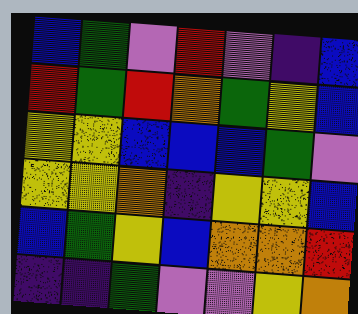[["blue", "green", "violet", "red", "violet", "indigo", "blue"], ["red", "green", "red", "orange", "green", "yellow", "blue"], ["yellow", "yellow", "blue", "blue", "blue", "green", "violet"], ["yellow", "yellow", "orange", "indigo", "yellow", "yellow", "blue"], ["blue", "green", "yellow", "blue", "orange", "orange", "red"], ["indigo", "indigo", "green", "violet", "violet", "yellow", "orange"]]